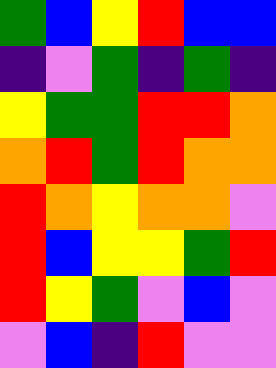[["green", "blue", "yellow", "red", "blue", "blue"], ["indigo", "violet", "green", "indigo", "green", "indigo"], ["yellow", "green", "green", "red", "red", "orange"], ["orange", "red", "green", "red", "orange", "orange"], ["red", "orange", "yellow", "orange", "orange", "violet"], ["red", "blue", "yellow", "yellow", "green", "red"], ["red", "yellow", "green", "violet", "blue", "violet"], ["violet", "blue", "indigo", "red", "violet", "violet"]]